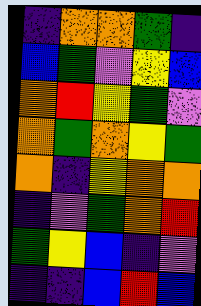[["indigo", "orange", "orange", "green", "indigo"], ["blue", "green", "violet", "yellow", "blue"], ["orange", "red", "yellow", "green", "violet"], ["orange", "green", "orange", "yellow", "green"], ["orange", "indigo", "yellow", "orange", "orange"], ["indigo", "violet", "green", "orange", "red"], ["green", "yellow", "blue", "indigo", "violet"], ["indigo", "indigo", "blue", "red", "blue"]]